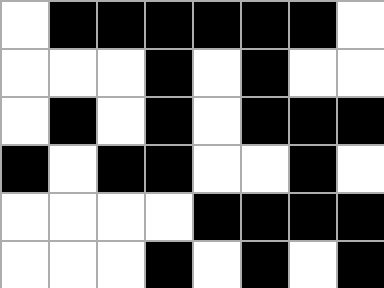[["white", "black", "black", "black", "black", "black", "black", "white"], ["white", "white", "white", "black", "white", "black", "white", "white"], ["white", "black", "white", "black", "white", "black", "black", "black"], ["black", "white", "black", "black", "white", "white", "black", "white"], ["white", "white", "white", "white", "black", "black", "black", "black"], ["white", "white", "white", "black", "white", "black", "white", "black"]]